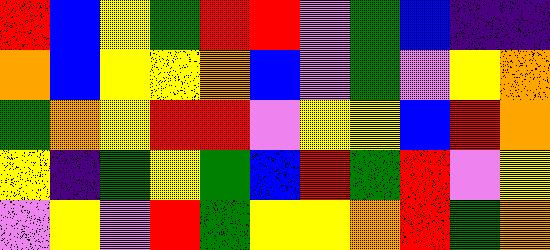[["red", "blue", "yellow", "green", "red", "red", "violet", "green", "blue", "indigo", "indigo"], ["orange", "blue", "yellow", "yellow", "orange", "blue", "violet", "green", "violet", "yellow", "orange"], ["green", "orange", "yellow", "red", "red", "violet", "yellow", "yellow", "blue", "red", "orange"], ["yellow", "indigo", "green", "yellow", "green", "blue", "red", "green", "red", "violet", "yellow"], ["violet", "yellow", "violet", "red", "green", "yellow", "yellow", "orange", "red", "green", "orange"]]